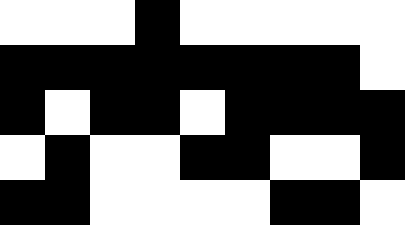[["white", "white", "white", "black", "white", "white", "white", "white", "white"], ["black", "black", "black", "black", "black", "black", "black", "black", "white"], ["black", "white", "black", "black", "white", "black", "black", "black", "black"], ["white", "black", "white", "white", "black", "black", "white", "white", "black"], ["black", "black", "white", "white", "white", "white", "black", "black", "white"]]